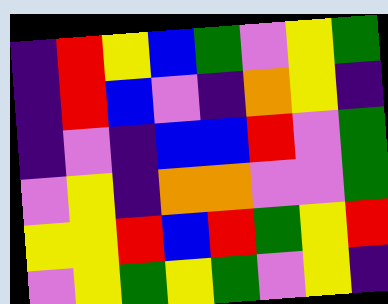[["indigo", "red", "yellow", "blue", "green", "violet", "yellow", "green"], ["indigo", "red", "blue", "violet", "indigo", "orange", "yellow", "indigo"], ["indigo", "violet", "indigo", "blue", "blue", "red", "violet", "green"], ["violet", "yellow", "indigo", "orange", "orange", "violet", "violet", "green"], ["yellow", "yellow", "red", "blue", "red", "green", "yellow", "red"], ["violet", "yellow", "green", "yellow", "green", "violet", "yellow", "indigo"]]